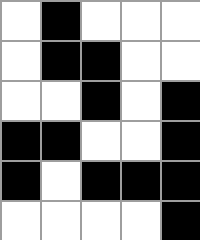[["white", "black", "white", "white", "white"], ["white", "black", "black", "white", "white"], ["white", "white", "black", "white", "black"], ["black", "black", "white", "white", "black"], ["black", "white", "black", "black", "black"], ["white", "white", "white", "white", "black"]]